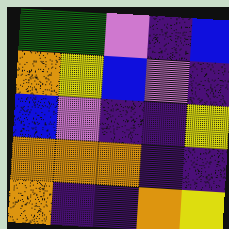[["green", "green", "violet", "indigo", "blue"], ["orange", "yellow", "blue", "violet", "indigo"], ["blue", "violet", "indigo", "indigo", "yellow"], ["orange", "orange", "orange", "indigo", "indigo"], ["orange", "indigo", "indigo", "orange", "yellow"]]